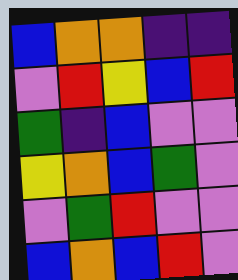[["blue", "orange", "orange", "indigo", "indigo"], ["violet", "red", "yellow", "blue", "red"], ["green", "indigo", "blue", "violet", "violet"], ["yellow", "orange", "blue", "green", "violet"], ["violet", "green", "red", "violet", "violet"], ["blue", "orange", "blue", "red", "violet"]]